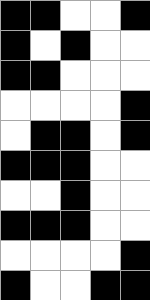[["black", "black", "white", "white", "black"], ["black", "white", "black", "white", "white"], ["black", "black", "white", "white", "white"], ["white", "white", "white", "white", "black"], ["white", "black", "black", "white", "black"], ["black", "black", "black", "white", "white"], ["white", "white", "black", "white", "white"], ["black", "black", "black", "white", "white"], ["white", "white", "white", "white", "black"], ["black", "white", "white", "black", "black"]]